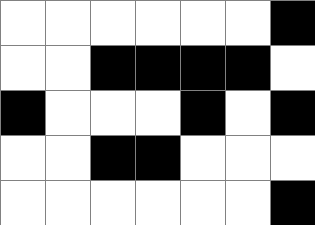[["white", "white", "white", "white", "white", "white", "black"], ["white", "white", "black", "black", "black", "black", "white"], ["black", "white", "white", "white", "black", "white", "black"], ["white", "white", "black", "black", "white", "white", "white"], ["white", "white", "white", "white", "white", "white", "black"]]